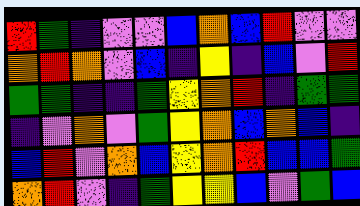[["red", "green", "indigo", "violet", "violet", "blue", "orange", "blue", "red", "violet", "violet"], ["orange", "red", "orange", "violet", "blue", "indigo", "yellow", "indigo", "blue", "violet", "red"], ["green", "green", "indigo", "indigo", "green", "yellow", "orange", "red", "indigo", "green", "green"], ["indigo", "violet", "orange", "violet", "green", "yellow", "orange", "blue", "orange", "blue", "indigo"], ["blue", "red", "violet", "orange", "blue", "yellow", "orange", "red", "blue", "blue", "green"], ["orange", "red", "violet", "indigo", "green", "yellow", "yellow", "blue", "violet", "green", "blue"]]